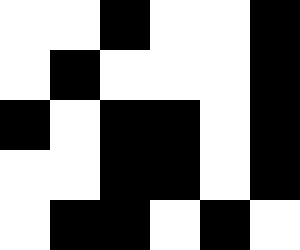[["white", "white", "black", "white", "white", "black"], ["white", "black", "white", "white", "white", "black"], ["black", "white", "black", "black", "white", "black"], ["white", "white", "black", "black", "white", "black"], ["white", "black", "black", "white", "black", "white"]]